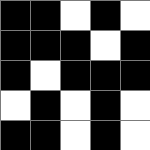[["black", "black", "white", "black", "white"], ["black", "black", "black", "white", "black"], ["black", "white", "black", "black", "black"], ["white", "black", "white", "black", "white"], ["black", "black", "white", "black", "white"]]